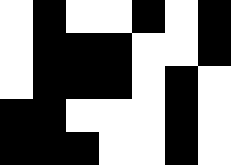[["white", "black", "white", "white", "black", "white", "black"], ["white", "black", "black", "black", "white", "white", "black"], ["white", "black", "black", "black", "white", "black", "white"], ["black", "black", "white", "white", "white", "black", "white"], ["black", "black", "black", "white", "white", "black", "white"]]